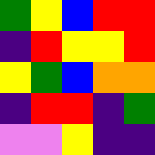[["green", "yellow", "blue", "red", "red"], ["indigo", "red", "yellow", "yellow", "red"], ["yellow", "green", "blue", "orange", "orange"], ["indigo", "red", "red", "indigo", "green"], ["violet", "violet", "yellow", "indigo", "indigo"]]